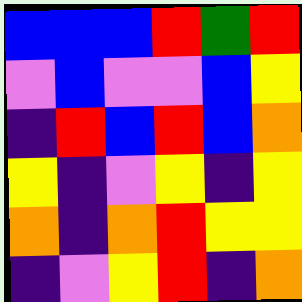[["blue", "blue", "blue", "red", "green", "red"], ["violet", "blue", "violet", "violet", "blue", "yellow"], ["indigo", "red", "blue", "red", "blue", "orange"], ["yellow", "indigo", "violet", "yellow", "indigo", "yellow"], ["orange", "indigo", "orange", "red", "yellow", "yellow"], ["indigo", "violet", "yellow", "red", "indigo", "orange"]]